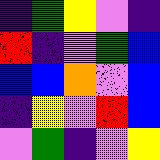[["indigo", "green", "yellow", "violet", "indigo"], ["red", "indigo", "violet", "green", "blue"], ["blue", "blue", "orange", "violet", "blue"], ["indigo", "yellow", "violet", "red", "blue"], ["violet", "green", "indigo", "violet", "yellow"]]